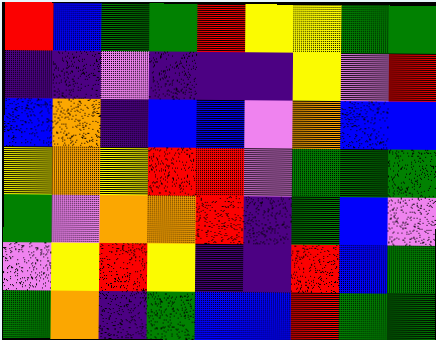[["red", "blue", "green", "green", "red", "yellow", "yellow", "green", "green"], ["indigo", "indigo", "violet", "indigo", "indigo", "indigo", "yellow", "violet", "red"], ["blue", "orange", "indigo", "blue", "blue", "violet", "orange", "blue", "blue"], ["yellow", "orange", "yellow", "red", "red", "violet", "green", "green", "green"], ["green", "violet", "orange", "orange", "red", "indigo", "green", "blue", "violet"], ["violet", "yellow", "red", "yellow", "indigo", "indigo", "red", "blue", "green"], ["green", "orange", "indigo", "green", "blue", "blue", "red", "green", "green"]]